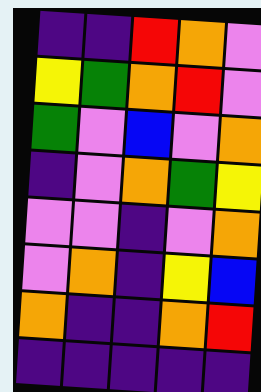[["indigo", "indigo", "red", "orange", "violet"], ["yellow", "green", "orange", "red", "violet"], ["green", "violet", "blue", "violet", "orange"], ["indigo", "violet", "orange", "green", "yellow"], ["violet", "violet", "indigo", "violet", "orange"], ["violet", "orange", "indigo", "yellow", "blue"], ["orange", "indigo", "indigo", "orange", "red"], ["indigo", "indigo", "indigo", "indigo", "indigo"]]